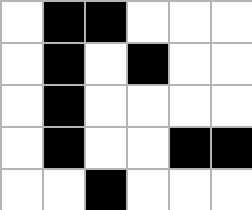[["white", "black", "black", "white", "white", "white"], ["white", "black", "white", "black", "white", "white"], ["white", "black", "white", "white", "white", "white"], ["white", "black", "white", "white", "black", "black"], ["white", "white", "black", "white", "white", "white"]]